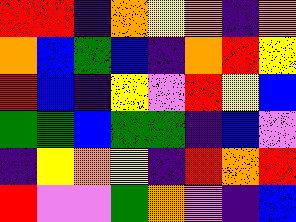[["red", "red", "indigo", "orange", "yellow", "orange", "indigo", "orange"], ["orange", "blue", "green", "blue", "indigo", "orange", "red", "yellow"], ["red", "blue", "indigo", "yellow", "violet", "red", "yellow", "blue"], ["green", "green", "blue", "green", "green", "indigo", "blue", "violet"], ["indigo", "yellow", "orange", "yellow", "indigo", "red", "orange", "red"], ["red", "violet", "violet", "green", "orange", "violet", "indigo", "blue"]]